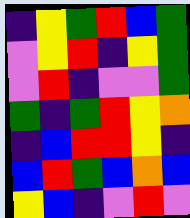[["indigo", "yellow", "green", "red", "blue", "green"], ["violet", "yellow", "red", "indigo", "yellow", "green"], ["violet", "red", "indigo", "violet", "violet", "green"], ["green", "indigo", "green", "red", "yellow", "orange"], ["indigo", "blue", "red", "red", "yellow", "indigo"], ["blue", "red", "green", "blue", "orange", "blue"], ["yellow", "blue", "indigo", "violet", "red", "violet"]]